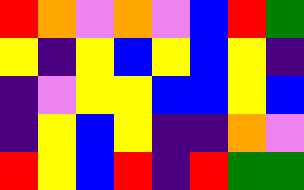[["red", "orange", "violet", "orange", "violet", "blue", "red", "green"], ["yellow", "indigo", "yellow", "blue", "yellow", "blue", "yellow", "indigo"], ["indigo", "violet", "yellow", "yellow", "blue", "blue", "yellow", "blue"], ["indigo", "yellow", "blue", "yellow", "indigo", "indigo", "orange", "violet"], ["red", "yellow", "blue", "red", "indigo", "red", "green", "green"]]